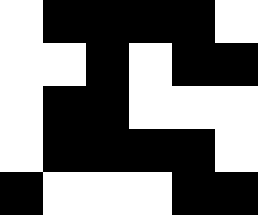[["white", "black", "black", "black", "black", "white"], ["white", "white", "black", "white", "black", "black"], ["white", "black", "black", "white", "white", "white"], ["white", "black", "black", "black", "black", "white"], ["black", "white", "white", "white", "black", "black"]]